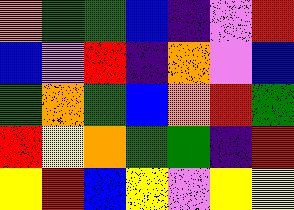[["orange", "green", "green", "blue", "indigo", "violet", "red"], ["blue", "violet", "red", "indigo", "orange", "violet", "blue"], ["green", "orange", "green", "blue", "orange", "red", "green"], ["red", "yellow", "orange", "green", "green", "indigo", "red"], ["yellow", "red", "blue", "yellow", "violet", "yellow", "yellow"]]